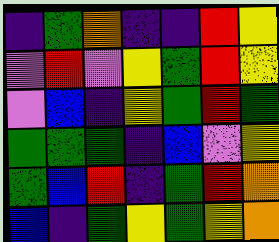[["indigo", "green", "orange", "indigo", "indigo", "red", "yellow"], ["violet", "red", "violet", "yellow", "green", "red", "yellow"], ["violet", "blue", "indigo", "yellow", "green", "red", "green"], ["green", "green", "green", "indigo", "blue", "violet", "yellow"], ["green", "blue", "red", "indigo", "green", "red", "orange"], ["blue", "indigo", "green", "yellow", "green", "yellow", "orange"]]